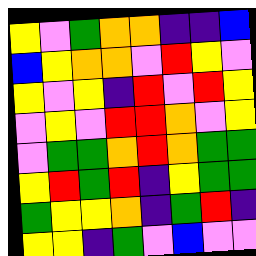[["yellow", "violet", "green", "orange", "orange", "indigo", "indigo", "blue"], ["blue", "yellow", "orange", "orange", "violet", "red", "yellow", "violet"], ["yellow", "violet", "yellow", "indigo", "red", "violet", "red", "yellow"], ["violet", "yellow", "violet", "red", "red", "orange", "violet", "yellow"], ["violet", "green", "green", "orange", "red", "orange", "green", "green"], ["yellow", "red", "green", "red", "indigo", "yellow", "green", "green"], ["green", "yellow", "yellow", "orange", "indigo", "green", "red", "indigo"], ["yellow", "yellow", "indigo", "green", "violet", "blue", "violet", "violet"]]